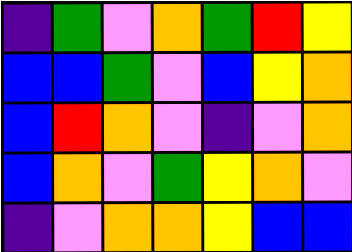[["indigo", "green", "violet", "orange", "green", "red", "yellow"], ["blue", "blue", "green", "violet", "blue", "yellow", "orange"], ["blue", "red", "orange", "violet", "indigo", "violet", "orange"], ["blue", "orange", "violet", "green", "yellow", "orange", "violet"], ["indigo", "violet", "orange", "orange", "yellow", "blue", "blue"]]